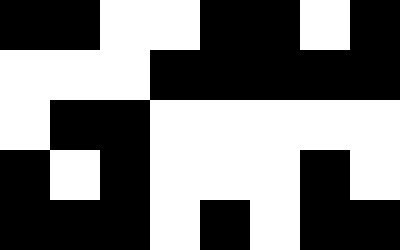[["black", "black", "white", "white", "black", "black", "white", "black"], ["white", "white", "white", "black", "black", "black", "black", "black"], ["white", "black", "black", "white", "white", "white", "white", "white"], ["black", "white", "black", "white", "white", "white", "black", "white"], ["black", "black", "black", "white", "black", "white", "black", "black"]]